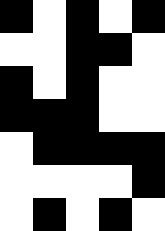[["black", "white", "black", "white", "black"], ["white", "white", "black", "black", "white"], ["black", "white", "black", "white", "white"], ["black", "black", "black", "white", "white"], ["white", "black", "black", "black", "black"], ["white", "white", "white", "white", "black"], ["white", "black", "white", "black", "white"]]